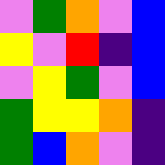[["violet", "green", "orange", "violet", "blue"], ["yellow", "violet", "red", "indigo", "blue"], ["violet", "yellow", "green", "violet", "blue"], ["green", "yellow", "yellow", "orange", "indigo"], ["green", "blue", "orange", "violet", "indigo"]]